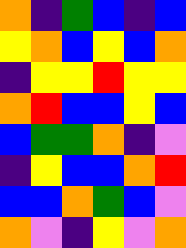[["orange", "indigo", "green", "blue", "indigo", "blue"], ["yellow", "orange", "blue", "yellow", "blue", "orange"], ["indigo", "yellow", "yellow", "red", "yellow", "yellow"], ["orange", "red", "blue", "blue", "yellow", "blue"], ["blue", "green", "green", "orange", "indigo", "violet"], ["indigo", "yellow", "blue", "blue", "orange", "red"], ["blue", "blue", "orange", "green", "blue", "violet"], ["orange", "violet", "indigo", "yellow", "violet", "orange"]]